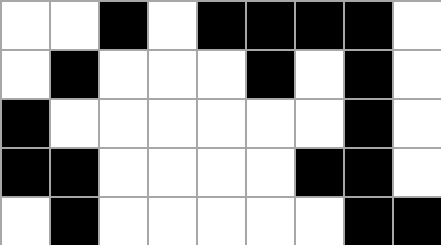[["white", "white", "black", "white", "black", "black", "black", "black", "white"], ["white", "black", "white", "white", "white", "black", "white", "black", "white"], ["black", "white", "white", "white", "white", "white", "white", "black", "white"], ["black", "black", "white", "white", "white", "white", "black", "black", "white"], ["white", "black", "white", "white", "white", "white", "white", "black", "black"]]